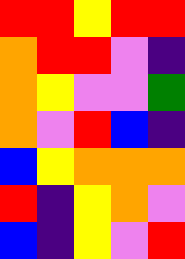[["red", "red", "yellow", "red", "red"], ["orange", "red", "red", "violet", "indigo"], ["orange", "yellow", "violet", "violet", "green"], ["orange", "violet", "red", "blue", "indigo"], ["blue", "yellow", "orange", "orange", "orange"], ["red", "indigo", "yellow", "orange", "violet"], ["blue", "indigo", "yellow", "violet", "red"]]